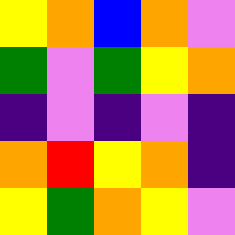[["yellow", "orange", "blue", "orange", "violet"], ["green", "violet", "green", "yellow", "orange"], ["indigo", "violet", "indigo", "violet", "indigo"], ["orange", "red", "yellow", "orange", "indigo"], ["yellow", "green", "orange", "yellow", "violet"]]